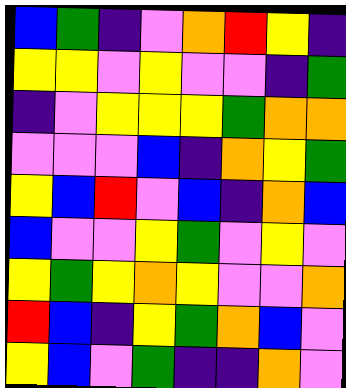[["blue", "green", "indigo", "violet", "orange", "red", "yellow", "indigo"], ["yellow", "yellow", "violet", "yellow", "violet", "violet", "indigo", "green"], ["indigo", "violet", "yellow", "yellow", "yellow", "green", "orange", "orange"], ["violet", "violet", "violet", "blue", "indigo", "orange", "yellow", "green"], ["yellow", "blue", "red", "violet", "blue", "indigo", "orange", "blue"], ["blue", "violet", "violet", "yellow", "green", "violet", "yellow", "violet"], ["yellow", "green", "yellow", "orange", "yellow", "violet", "violet", "orange"], ["red", "blue", "indigo", "yellow", "green", "orange", "blue", "violet"], ["yellow", "blue", "violet", "green", "indigo", "indigo", "orange", "violet"]]